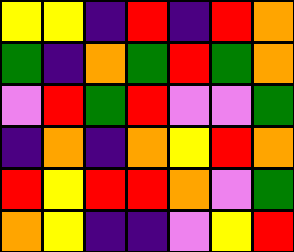[["yellow", "yellow", "indigo", "red", "indigo", "red", "orange"], ["green", "indigo", "orange", "green", "red", "green", "orange"], ["violet", "red", "green", "red", "violet", "violet", "green"], ["indigo", "orange", "indigo", "orange", "yellow", "red", "orange"], ["red", "yellow", "red", "red", "orange", "violet", "green"], ["orange", "yellow", "indigo", "indigo", "violet", "yellow", "red"]]